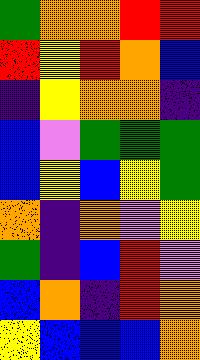[["green", "orange", "orange", "red", "red"], ["red", "yellow", "red", "orange", "blue"], ["indigo", "yellow", "orange", "orange", "indigo"], ["blue", "violet", "green", "green", "green"], ["blue", "yellow", "blue", "yellow", "green"], ["orange", "indigo", "orange", "violet", "yellow"], ["green", "indigo", "blue", "red", "violet"], ["blue", "orange", "indigo", "red", "orange"], ["yellow", "blue", "blue", "blue", "orange"]]